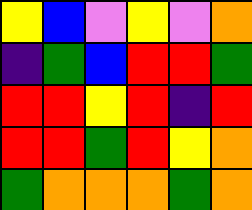[["yellow", "blue", "violet", "yellow", "violet", "orange"], ["indigo", "green", "blue", "red", "red", "green"], ["red", "red", "yellow", "red", "indigo", "red"], ["red", "red", "green", "red", "yellow", "orange"], ["green", "orange", "orange", "orange", "green", "orange"]]